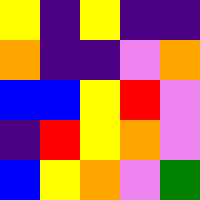[["yellow", "indigo", "yellow", "indigo", "indigo"], ["orange", "indigo", "indigo", "violet", "orange"], ["blue", "blue", "yellow", "red", "violet"], ["indigo", "red", "yellow", "orange", "violet"], ["blue", "yellow", "orange", "violet", "green"]]